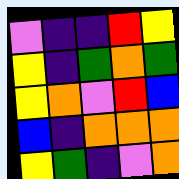[["violet", "indigo", "indigo", "red", "yellow"], ["yellow", "indigo", "green", "orange", "green"], ["yellow", "orange", "violet", "red", "blue"], ["blue", "indigo", "orange", "orange", "orange"], ["yellow", "green", "indigo", "violet", "orange"]]